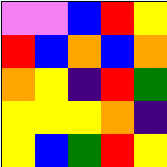[["violet", "violet", "blue", "red", "yellow"], ["red", "blue", "orange", "blue", "orange"], ["orange", "yellow", "indigo", "red", "green"], ["yellow", "yellow", "yellow", "orange", "indigo"], ["yellow", "blue", "green", "red", "yellow"]]